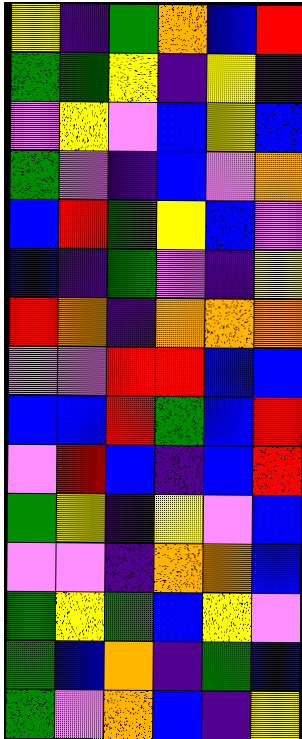[["yellow", "indigo", "green", "orange", "blue", "red"], ["green", "green", "yellow", "indigo", "yellow", "indigo"], ["violet", "yellow", "violet", "blue", "yellow", "blue"], ["green", "violet", "indigo", "blue", "violet", "orange"], ["blue", "red", "green", "yellow", "blue", "violet"], ["blue", "indigo", "green", "violet", "indigo", "yellow"], ["red", "orange", "indigo", "orange", "orange", "orange"], ["violet", "violet", "red", "red", "blue", "blue"], ["blue", "blue", "red", "green", "blue", "red"], ["violet", "red", "blue", "indigo", "blue", "red"], ["green", "yellow", "indigo", "yellow", "violet", "blue"], ["violet", "violet", "indigo", "orange", "orange", "blue"], ["green", "yellow", "green", "blue", "yellow", "violet"], ["green", "blue", "orange", "indigo", "green", "blue"], ["green", "violet", "orange", "blue", "indigo", "yellow"]]